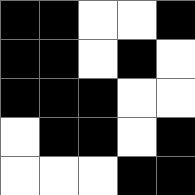[["black", "black", "white", "white", "black"], ["black", "black", "white", "black", "white"], ["black", "black", "black", "white", "white"], ["white", "black", "black", "white", "black"], ["white", "white", "white", "black", "black"]]